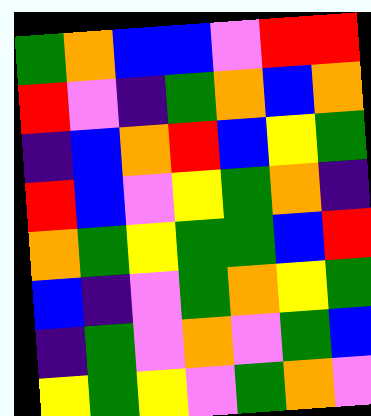[["green", "orange", "blue", "blue", "violet", "red", "red"], ["red", "violet", "indigo", "green", "orange", "blue", "orange"], ["indigo", "blue", "orange", "red", "blue", "yellow", "green"], ["red", "blue", "violet", "yellow", "green", "orange", "indigo"], ["orange", "green", "yellow", "green", "green", "blue", "red"], ["blue", "indigo", "violet", "green", "orange", "yellow", "green"], ["indigo", "green", "violet", "orange", "violet", "green", "blue"], ["yellow", "green", "yellow", "violet", "green", "orange", "violet"]]